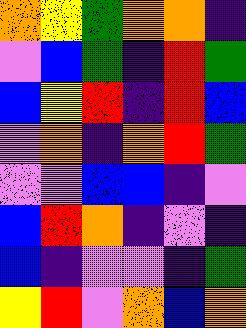[["orange", "yellow", "green", "orange", "orange", "indigo"], ["violet", "blue", "green", "indigo", "red", "green"], ["blue", "yellow", "red", "indigo", "red", "blue"], ["violet", "orange", "indigo", "orange", "red", "green"], ["violet", "violet", "blue", "blue", "indigo", "violet"], ["blue", "red", "orange", "indigo", "violet", "indigo"], ["blue", "indigo", "violet", "violet", "indigo", "green"], ["yellow", "red", "violet", "orange", "blue", "orange"]]